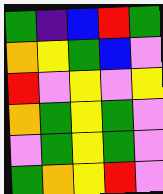[["green", "indigo", "blue", "red", "green"], ["orange", "yellow", "green", "blue", "violet"], ["red", "violet", "yellow", "violet", "yellow"], ["orange", "green", "yellow", "green", "violet"], ["violet", "green", "yellow", "green", "violet"], ["green", "orange", "yellow", "red", "violet"]]